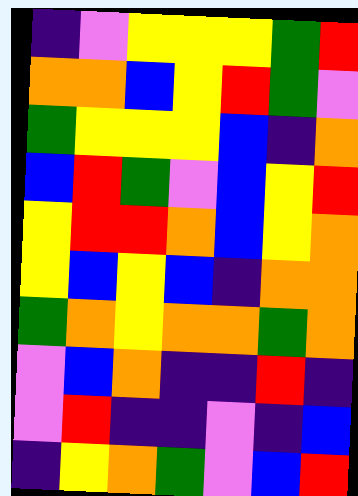[["indigo", "violet", "yellow", "yellow", "yellow", "green", "red"], ["orange", "orange", "blue", "yellow", "red", "green", "violet"], ["green", "yellow", "yellow", "yellow", "blue", "indigo", "orange"], ["blue", "red", "green", "violet", "blue", "yellow", "red"], ["yellow", "red", "red", "orange", "blue", "yellow", "orange"], ["yellow", "blue", "yellow", "blue", "indigo", "orange", "orange"], ["green", "orange", "yellow", "orange", "orange", "green", "orange"], ["violet", "blue", "orange", "indigo", "indigo", "red", "indigo"], ["violet", "red", "indigo", "indigo", "violet", "indigo", "blue"], ["indigo", "yellow", "orange", "green", "violet", "blue", "red"]]